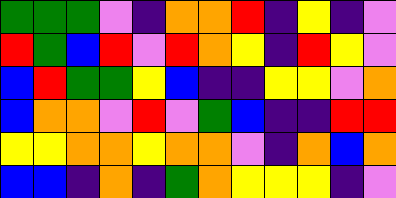[["green", "green", "green", "violet", "indigo", "orange", "orange", "red", "indigo", "yellow", "indigo", "violet"], ["red", "green", "blue", "red", "violet", "red", "orange", "yellow", "indigo", "red", "yellow", "violet"], ["blue", "red", "green", "green", "yellow", "blue", "indigo", "indigo", "yellow", "yellow", "violet", "orange"], ["blue", "orange", "orange", "violet", "red", "violet", "green", "blue", "indigo", "indigo", "red", "red"], ["yellow", "yellow", "orange", "orange", "yellow", "orange", "orange", "violet", "indigo", "orange", "blue", "orange"], ["blue", "blue", "indigo", "orange", "indigo", "green", "orange", "yellow", "yellow", "yellow", "indigo", "violet"]]